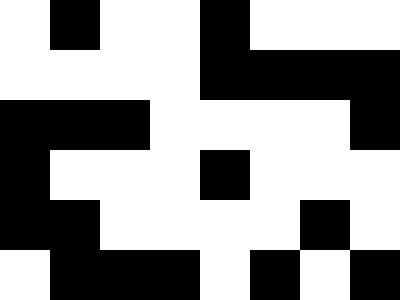[["white", "black", "white", "white", "black", "white", "white", "white"], ["white", "white", "white", "white", "black", "black", "black", "black"], ["black", "black", "black", "white", "white", "white", "white", "black"], ["black", "white", "white", "white", "black", "white", "white", "white"], ["black", "black", "white", "white", "white", "white", "black", "white"], ["white", "black", "black", "black", "white", "black", "white", "black"]]